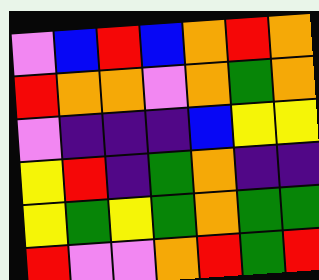[["violet", "blue", "red", "blue", "orange", "red", "orange"], ["red", "orange", "orange", "violet", "orange", "green", "orange"], ["violet", "indigo", "indigo", "indigo", "blue", "yellow", "yellow"], ["yellow", "red", "indigo", "green", "orange", "indigo", "indigo"], ["yellow", "green", "yellow", "green", "orange", "green", "green"], ["red", "violet", "violet", "orange", "red", "green", "red"]]